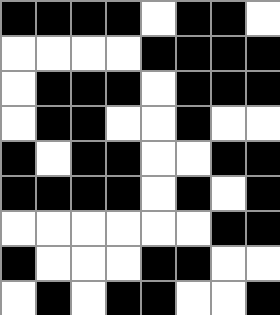[["black", "black", "black", "black", "white", "black", "black", "white"], ["white", "white", "white", "white", "black", "black", "black", "black"], ["white", "black", "black", "black", "white", "black", "black", "black"], ["white", "black", "black", "white", "white", "black", "white", "white"], ["black", "white", "black", "black", "white", "white", "black", "black"], ["black", "black", "black", "black", "white", "black", "white", "black"], ["white", "white", "white", "white", "white", "white", "black", "black"], ["black", "white", "white", "white", "black", "black", "white", "white"], ["white", "black", "white", "black", "black", "white", "white", "black"]]